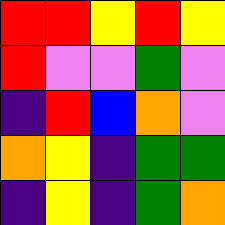[["red", "red", "yellow", "red", "yellow"], ["red", "violet", "violet", "green", "violet"], ["indigo", "red", "blue", "orange", "violet"], ["orange", "yellow", "indigo", "green", "green"], ["indigo", "yellow", "indigo", "green", "orange"]]